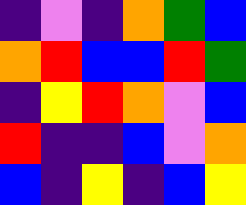[["indigo", "violet", "indigo", "orange", "green", "blue"], ["orange", "red", "blue", "blue", "red", "green"], ["indigo", "yellow", "red", "orange", "violet", "blue"], ["red", "indigo", "indigo", "blue", "violet", "orange"], ["blue", "indigo", "yellow", "indigo", "blue", "yellow"]]